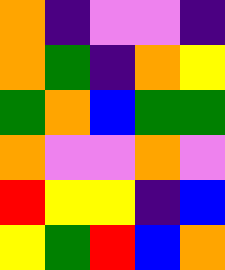[["orange", "indigo", "violet", "violet", "indigo"], ["orange", "green", "indigo", "orange", "yellow"], ["green", "orange", "blue", "green", "green"], ["orange", "violet", "violet", "orange", "violet"], ["red", "yellow", "yellow", "indigo", "blue"], ["yellow", "green", "red", "blue", "orange"]]